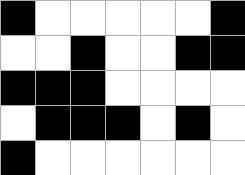[["black", "white", "white", "white", "white", "white", "black"], ["white", "white", "black", "white", "white", "black", "black"], ["black", "black", "black", "white", "white", "white", "white"], ["white", "black", "black", "black", "white", "black", "white"], ["black", "white", "white", "white", "white", "white", "white"]]